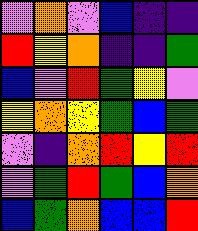[["violet", "orange", "violet", "blue", "indigo", "indigo"], ["red", "yellow", "orange", "indigo", "indigo", "green"], ["blue", "violet", "red", "green", "yellow", "violet"], ["yellow", "orange", "yellow", "green", "blue", "green"], ["violet", "indigo", "orange", "red", "yellow", "red"], ["violet", "green", "red", "green", "blue", "orange"], ["blue", "green", "orange", "blue", "blue", "red"]]